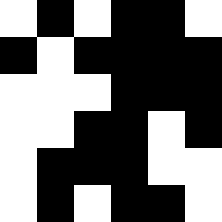[["white", "black", "white", "black", "black", "white"], ["black", "white", "black", "black", "black", "black"], ["white", "white", "white", "black", "black", "black"], ["white", "white", "black", "black", "white", "black"], ["white", "black", "black", "black", "white", "white"], ["white", "black", "white", "black", "black", "white"]]